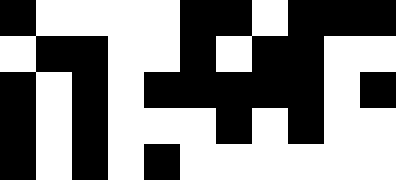[["black", "white", "white", "white", "white", "black", "black", "white", "black", "black", "black"], ["white", "black", "black", "white", "white", "black", "white", "black", "black", "white", "white"], ["black", "white", "black", "white", "black", "black", "black", "black", "black", "white", "black"], ["black", "white", "black", "white", "white", "white", "black", "white", "black", "white", "white"], ["black", "white", "black", "white", "black", "white", "white", "white", "white", "white", "white"]]